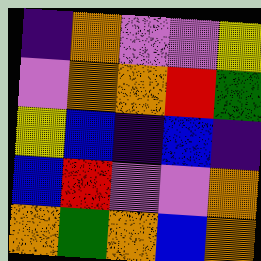[["indigo", "orange", "violet", "violet", "yellow"], ["violet", "orange", "orange", "red", "green"], ["yellow", "blue", "indigo", "blue", "indigo"], ["blue", "red", "violet", "violet", "orange"], ["orange", "green", "orange", "blue", "orange"]]